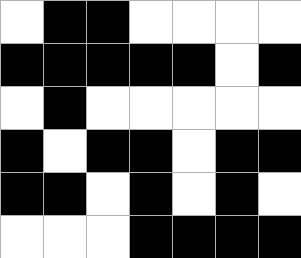[["white", "black", "black", "white", "white", "white", "white"], ["black", "black", "black", "black", "black", "white", "black"], ["white", "black", "white", "white", "white", "white", "white"], ["black", "white", "black", "black", "white", "black", "black"], ["black", "black", "white", "black", "white", "black", "white"], ["white", "white", "white", "black", "black", "black", "black"]]